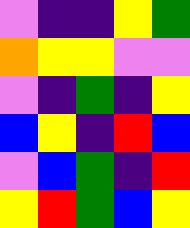[["violet", "indigo", "indigo", "yellow", "green"], ["orange", "yellow", "yellow", "violet", "violet"], ["violet", "indigo", "green", "indigo", "yellow"], ["blue", "yellow", "indigo", "red", "blue"], ["violet", "blue", "green", "indigo", "red"], ["yellow", "red", "green", "blue", "yellow"]]